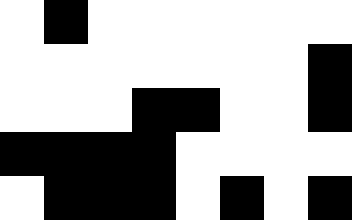[["white", "black", "white", "white", "white", "white", "white", "white"], ["white", "white", "white", "white", "white", "white", "white", "black"], ["white", "white", "white", "black", "black", "white", "white", "black"], ["black", "black", "black", "black", "white", "white", "white", "white"], ["white", "black", "black", "black", "white", "black", "white", "black"]]